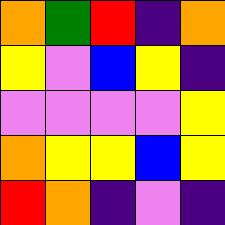[["orange", "green", "red", "indigo", "orange"], ["yellow", "violet", "blue", "yellow", "indigo"], ["violet", "violet", "violet", "violet", "yellow"], ["orange", "yellow", "yellow", "blue", "yellow"], ["red", "orange", "indigo", "violet", "indigo"]]